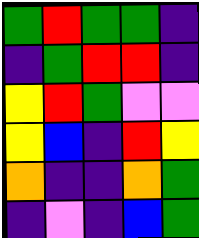[["green", "red", "green", "green", "indigo"], ["indigo", "green", "red", "red", "indigo"], ["yellow", "red", "green", "violet", "violet"], ["yellow", "blue", "indigo", "red", "yellow"], ["orange", "indigo", "indigo", "orange", "green"], ["indigo", "violet", "indigo", "blue", "green"]]